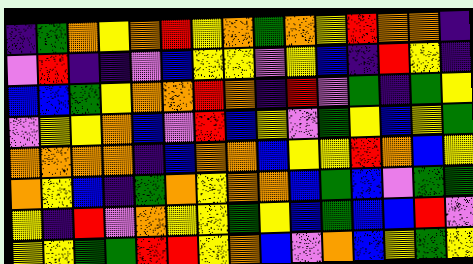[["indigo", "green", "orange", "yellow", "orange", "red", "yellow", "orange", "green", "orange", "yellow", "red", "orange", "orange", "indigo"], ["violet", "red", "indigo", "indigo", "violet", "blue", "yellow", "yellow", "violet", "yellow", "blue", "indigo", "red", "yellow", "indigo"], ["blue", "blue", "green", "yellow", "orange", "orange", "red", "orange", "indigo", "red", "violet", "green", "indigo", "green", "yellow"], ["violet", "yellow", "yellow", "orange", "blue", "violet", "red", "blue", "yellow", "violet", "green", "yellow", "blue", "yellow", "green"], ["orange", "orange", "orange", "orange", "indigo", "blue", "orange", "orange", "blue", "yellow", "yellow", "red", "orange", "blue", "yellow"], ["orange", "yellow", "blue", "indigo", "green", "orange", "yellow", "orange", "orange", "blue", "green", "blue", "violet", "green", "green"], ["yellow", "indigo", "red", "violet", "orange", "yellow", "yellow", "green", "yellow", "blue", "green", "blue", "blue", "red", "violet"], ["yellow", "yellow", "green", "green", "red", "red", "yellow", "orange", "blue", "violet", "orange", "blue", "yellow", "green", "yellow"]]